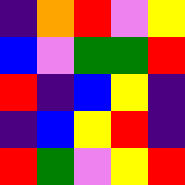[["indigo", "orange", "red", "violet", "yellow"], ["blue", "violet", "green", "green", "red"], ["red", "indigo", "blue", "yellow", "indigo"], ["indigo", "blue", "yellow", "red", "indigo"], ["red", "green", "violet", "yellow", "red"]]